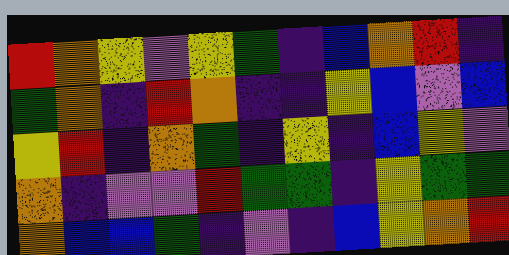[["red", "orange", "yellow", "violet", "yellow", "green", "indigo", "blue", "orange", "red", "indigo"], ["green", "orange", "indigo", "red", "orange", "indigo", "indigo", "yellow", "blue", "violet", "blue"], ["yellow", "red", "indigo", "orange", "green", "indigo", "yellow", "indigo", "blue", "yellow", "violet"], ["orange", "indigo", "violet", "violet", "red", "green", "green", "indigo", "yellow", "green", "green"], ["orange", "blue", "blue", "green", "indigo", "violet", "indigo", "blue", "yellow", "orange", "red"]]